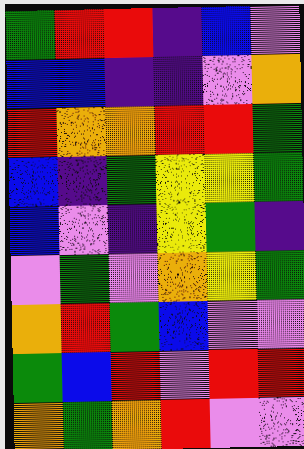[["green", "red", "red", "indigo", "blue", "violet"], ["blue", "blue", "indigo", "indigo", "violet", "orange"], ["red", "orange", "orange", "red", "red", "green"], ["blue", "indigo", "green", "yellow", "yellow", "green"], ["blue", "violet", "indigo", "yellow", "green", "indigo"], ["violet", "green", "violet", "orange", "yellow", "green"], ["orange", "red", "green", "blue", "violet", "violet"], ["green", "blue", "red", "violet", "red", "red"], ["orange", "green", "orange", "red", "violet", "violet"]]